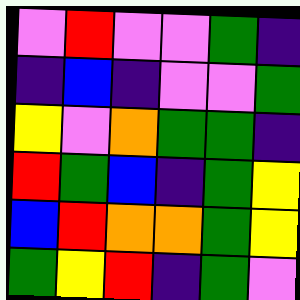[["violet", "red", "violet", "violet", "green", "indigo"], ["indigo", "blue", "indigo", "violet", "violet", "green"], ["yellow", "violet", "orange", "green", "green", "indigo"], ["red", "green", "blue", "indigo", "green", "yellow"], ["blue", "red", "orange", "orange", "green", "yellow"], ["green", "yellow", "red", "indigo", "green", "violet"]]